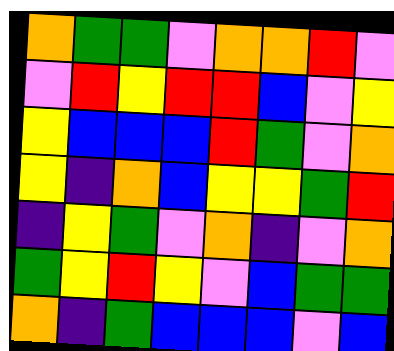[["orange", "green", "green", "violet", "orange", "orange", "red", "violet"], ["violet", "red", "yellow", "red", "red", "blue", "violet", "yellow"], ["yellow", "blue", "blue", "blue", "red", "green", "violet", "orange"], ["yellow", "indigo", "orange", "blue", "yellow", "yellow", "green", "red"], ["indigo", "yellow", "green", "violet", "orange", "indigo", "violet", "orange"], ["green", "yellow", "red", "yellow", "violet", "blue", "green", "green"], ["orange", "indigo", "green", "blue", "blue", "blue", "violet", "blue"]]